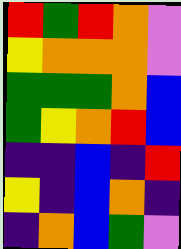[["red", "green", "red", "orange", "violet"], ["yellow", "orange", "orange", "orange", "violet"], ["green", "green", "green", "orange", "blue"], ["green", "yellow", "orange", "red", "blue"], ["indigo", "indigo", "blue", "indigo", "red"], ["yellow", "indigo", "blue", "orange", "indigo"], ["indigo", "orange", "blue", "green", "violet"]]